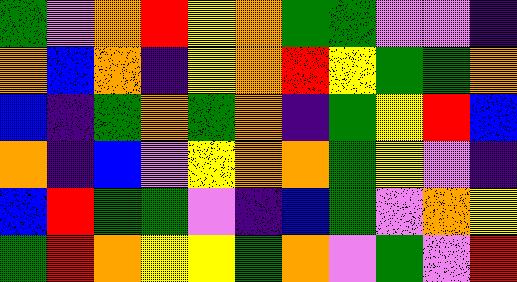[["green", "violet", "orange", "red", "yellow", "orange", "green", "green", "violet", "violet", "indigo"], ["orange", "blue", "orange", "indigo", "yellow", "orange", "red", "yellow", "green", "green", "orange"], ["blue", "indigo", "green", "orange", "green", "orange", "indigo", "green", "yellow", "red", "blue"], ["orange", "indigo", "blue", "violet", "yellow", "orange", "orange", "green", "yellow", "violet", "indigo"], ["blue", "red", "green", "green", "violet", "indigo", "blue", "green", "violet", "orange", "yellow"], ["green", "red", "orange", "yellow", "yellow", "green", "orange", "violet", "green", "violet", "red"]]